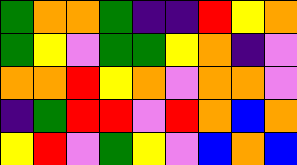[["green", "orange", "orange", "green", "indigo", "indigo", "red", "yellow", "orange"], ["green", "yellow", "violet", "green", "green", "yellow", "orange", "indigo", "violet"], ["orange", "orange", "red", "yellow", "orange", "violet", "orange", "orange", "violet"], ["indigo", "green", "red", "red", "violet", "red", "orange", "blue", "orange"], ["yellow", "red", "violet", "green", "yellow", "violet", "blue", "orange", "blue"]]